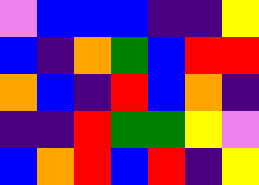[["violet", "blue", "blue", "blue", "indigo", "indigo", "yellow"], ["blue", "indigo", "orange", "green", "blue", "red", "red"], ["orange", "blue", "indigo", "red", "blue", "orange", "indigo"], ["indigo", "indigo", "red", "green", "green", "yellow", "violet"], ["blue", "orange", "red", "blue", "red", "indigo", "yellow"]]